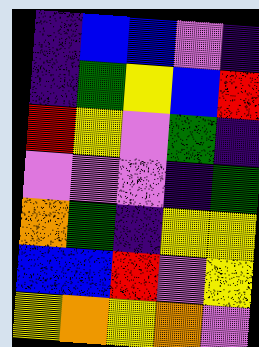[["indigo", "blue", "blue", "violet", "indigo"], ["indigo", "green", "yellow", "blue", "red"], ["red", "yellow", "violet", "green", "indigo"], ["violet", "violet", "violet", "indigo", "green"], ["orange", "green", "indigo", "yellow", "yellow"], ["blue", "blue", "red", "violet", "yellow"], ["yellow", "orange", "yellow", "orange", "violet"]]